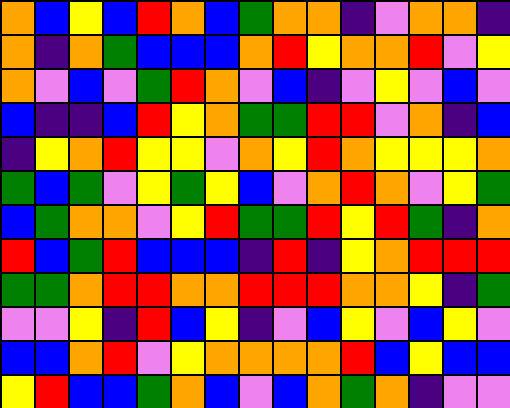[["orange", "blue", "yellow", "blue", "red", "orange", "blue", "green", "orange", "orange", "indigo", "violet", "orange", "orange", "indigo"], ["orange", "indigo", "orange", "green", "blue", "blue", "blue", "orange", "red", "yellow", "orange", "orange", "red", "violet", "yellow"], ["orange", "violet", "blue", "violet", "green", "red", "orange", "violet", "blue", "indigo", "violet", "yellow", "violet", "blue", "violet"], ["blue", "indigo", "indigo", "blue", "red", "yellow", "orange", "green", "green", "red", "red", "violet", "orange", "indigo", "blue"], ["indigo", "yellow", "orange", "red", "yellow", "yellow", "violet", "orange", "yellow", "red", "orange", "yellow", "yellow", "yellow", "orange"], ["green", "blue", "green", "violet", "yellow", "green", "yellow", "blue", "violet", "orange", "red", "orange", "violet", "yellow", "green"], ["blue", "green", "orange", "orange", "violet", "yellow", "red", "green", "green", "red", "yellow", "red", "green", "indigo", "orange"], ["red", "blue", "green", "red", "blue", "blue", "blue", "indigo", "red", "indigo", "yellow", "orange", "red", "red", "red"], ["green", "green", "orange", "red", "red", "orange", "orange", "red", "red", "red", "orange", "orange", "yellow", "indigo", "green"], ["violet", "violet", "yellow", "indigo", "red", "blue", "yellow", "indigo", "violet", "blue", "yellow", "violet", "blue", "yellow", "violet"], ["blue", "blue", "orange", "red", "violet", "yellow", "orange", "orange", "orange", "orange", "red", "blue", "yellow", "blue", "blue"], ["yellow", "red", "blue", "blue", "green", "orange", "blue", "violet", "blue", "orange", "green", "orange", "indigo", "violet", "violet"]]